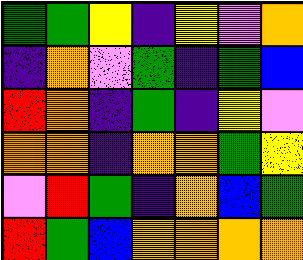[["green", "green", "yellow", "indigo", "yellow", "violet", "orange"], ["indigo", "orange", "violet", "green", "indigo", "green", "blue"], ["red", "orange", "indigo", "green", "indigo", "yellow", "violet"], ["orange", "orange", "indigo", "orange", "orange", "green", "yellow"], ["violet", "red", "green", "indigo", "orange", "blue", "green"], ["red", "green", "blue", "orange", "orange", "orange", "orange"]]